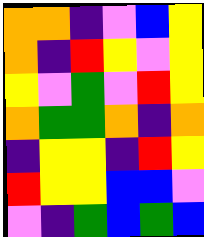[["orange", "orange", "indigo", "violet", "blue", "yellow"], ["orange", "indigo", "red", "yellow", "violet", "yellow"], ["yellow", "violet", "green", "violet", "red", "yellow"], ["orange", "green", "green", "orange", "indigo", "orange"], ["indigo", "yellow", "yellow", "indigo", "red", "yellow"], ["red", "yellow", "yellow", "blue", "blue", "violet"], ["violet", "indigo", "green", "blue", "green", "blue"]]